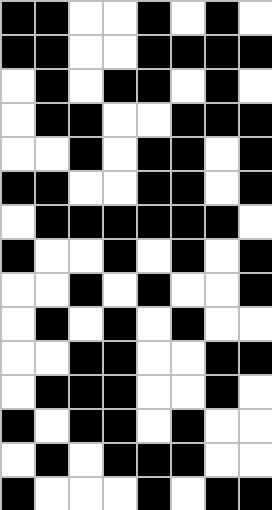[["black", "black", "white", "white", "black", "white", "black", "white"], ["black", "black", "white", "white", "black", "black", "black", "black"], ["white", "black", "white", "black", "black", "white", "black", "white"], ["white", "black", "black", "white", "white", "black", "black", "black"], ["white", "white", "black", "white", "black", "black", "white", "black"], ["black", "black", "white", "white", "black", "black", "white", "black"], ["white", "black", "black", "black", "black", "black", "black", "white"], ["black", "white", "white", "black", "white", "black", "white", "black"], ["white", "white", "black", "white", "black", "white", "white", "black"], ["white", "black", "white", "black", "white", "black", "white", "white"], ["white", "white", "black", "black", "white", "white", "black", "black"], ["white", "black", "black", "black", "white", "white", "black", "white"], ["black", "white", "black", "black", "white", "black", "white", "white"], ["white", "black", "white", "black", "black", "black", "white", "white"], ["black", "white", "white", "white", "black", "white", "black", "black"]]